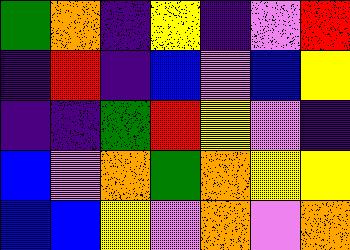[["green", "orange", "indigo", "yellow", "indigo", "violet", "red"], ["indigo", "red", "indigo", "blue", "violet", "blue", "yellow"], ["indigo", "indigo", "green", "red", "yellow", "violet", "indigo"], ["blue", "violet", "orange", "green", "orange", "yellow", "yellow"], ["blue", "blue", "yellow", "violet", "orange", "violet", "orange"]]